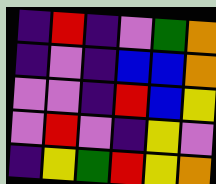[["indigo", "red", "indigo", "violet", "green", "orange"], ["indigo", "violet", "indigo", "blue", "blue", "orange"], ["violet", "violet", "indigo", "red", "blue", "yellow"], ["violet", "red", "violet", "indigo", "yellow", "violet"], ["indigo", "yellow", "green", "red", "yellow", "orange"]]